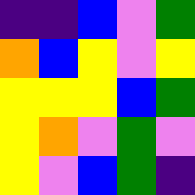[["indigo", "indigo", "blue", "violet", "green"], ["orange", "blue", "yellow", "violet", "yellow"], ["yellow", "yellow", "yellow", "blue", "green"], ["yellow", "orange", "violet", "green", "violet"], ["yellow", "violet", "blue", "green", "indigo"]]